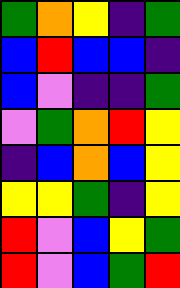[["green", "orange", "yellow", "indigo", "green"], ["blue", "red", "blue", "blue", "indigo"], ["blue", "violet", "indigo", "indigo", "green"], ["violet", "green", "orange", "red", "yellow"], ["indigo", "blue", "orange", "blue", "yellow"], ["yellow", "yellow", "green", "indigo", "yellow"], ["red", "violet", "blue", "yellow", "green"], ["red", "violet", "blue", "green", "red"]]